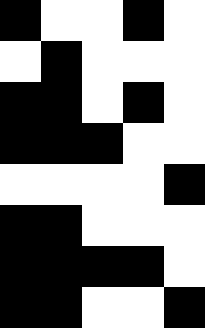[["black", "white", "white", "black", "white"], ["white", "black", "white", "white", "white"], ["black", "black", "white", "black", "white"], ["black", "black", "black", "white", "white"], ["white", "white", "white", "white", "black"], ["black", "black", "white", "white", "white"], ["black", "black", "black", "black", "white"], ["black", "black", "white", "white", "black"]]